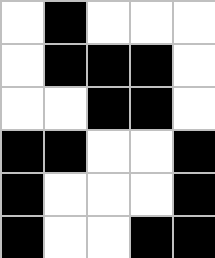[["white", "black", "white", "white", "white"], ["white", "black", "black", "black", "white"], ["white", "white", "black", "black", "white"], ["black", "black", "white", "white", "black"], ["black", "white", "white", "white", "black"], ["black", "white", "white", "black", "black"]]